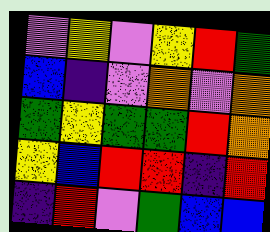[["violet", "yellow", "violet", "yellow", "red", "green"], ["blue", "indigo", "violet", "orange", "violet", "orange"], ["green", "yellow", "green", "green", "red", "orange"], ["yellow", "blue", "red", "red", "indigo", "red"], ["indigo", "red", "violet", "green", "blue", "blue"]]